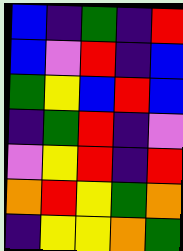[["blue", "indigo", "green", "indigo", "red"], ["blue", "violet", "red", "indigo", "blue"], ["green", "yellow", "blue", "red", "blue"], ["indigo", "green", "red", "indigo", "violet"], ["violet", "yellow", "red", "indigo", "red"], ["orange", "red", "yellow", "green", "orange"], ["indigo", "yellow", "yellow", "orange", "green"]]